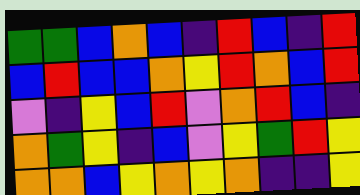[["green", "green", "blue", "orange", "blue", "indigo", "red", "blue", "indigo", "red"], ["blue", "red", "blue", "blue", "orange", "yellow", "red", "orange", "blue", "red"], ["violet", "indigo", "yellow", "blue", "red", "violet", "orange", "red", "blue", "indigo"], ["orange", "green", "yellow", "indigo", "blue", "violet", "yellow", "green", "red", "yellow"], ["orange", "orange", "blue", "yellow", "orange", "yellow", "orange", "indigo", "indigo", "yellow"]]